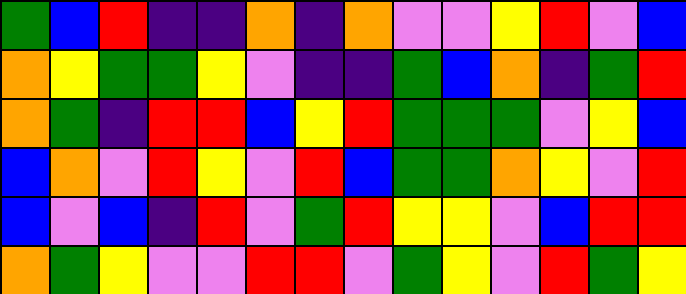[["green", "blue", "red", "indigo", "indigo", "orange", "indigo", "orange", "violet", "violet", "yellow", "red", "violet", "blue"], ["orange", "yellow", "green", "green", "yellow", "violet", "indigo", "indigo", "green", "blue", "orange", "indigo", "green", "red"], ["orange", "green", "indigo", "red", "red", "blue", "yellow", "red", "green", "green", "green", "violet", "yellow", "blue"], ["blue", "orange", "violet", "red", "yellow", "violet", "red", "blue", "green", "green", "orange", "yellow", "violet", "red"], ["blue", "violet", "blue", "indigo", "red", "violet", "green", "red", "yellow", "yellow", "violet", "blue", "red", "red"], ["orange", "green", "yellow", "violet", "violet", "red", "red", "violet", "green", "yellow", "violet", "red", "green", "yellow"]]